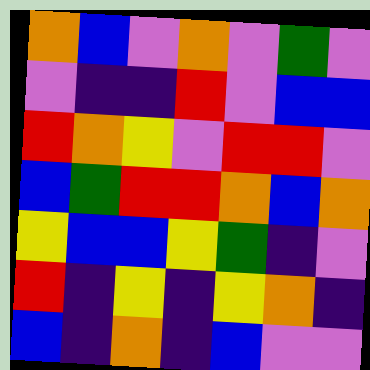[["orange", "blue", "violet", "orange", "violet", "green", "violet"], ["violet", "indigo", "indigo", "red", "violet", "blue", "blue"], ["red", "orange", "yellow", "violet", "red", "red", "violet"], ["blue", "green", "red", "red", "orange", "blue", "orange"], ["yellow", "blue", "blue", "yellow", "green", "indigo", "violet"], ["red", "indigo", "yellow", "indigo", "yellow", "orange", "indigo"], ["blue", "indigo", "orange", "indigo", "blue", "violet", "violet"]]